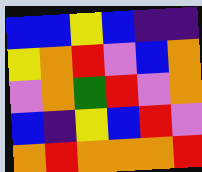[["blue", "blue", "yellow", "blue", "indigo", "indigo"], ["yellow", "orange", "red", "violet", "blue", "orange"], ["violet", "orange", "green", "red", "violet", "orange"], ["blue", "indigo", "yellow", "blue", "red", "violet"], ["orange", "red", "orange", "orange", "orange", "red"]]